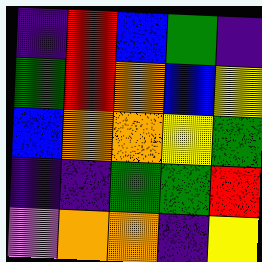[["indigo", "red", "blue", "green", "indigo"], ["green", "red", "orange", "blue", "yellow"], ["blue", "orange", "orange", "yellow", "green"], ["indigo", "indigo", "green", "green", "red"], ["violet", "orange", "orange", "indigo", "yellow"]]